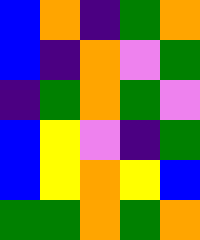[["blue", "orange", "indigo", "green", "orange"], ["blue", "indigo", "orange", "violet", "green"], ["indigo", "green", "orange", "green", "violet"], ["blue", "yellow", "violet", "indigo", "green"], ["blue", "yellow", "orange", "yellow", "blue"], ["green", "green", "orange", "green", "orange"]]